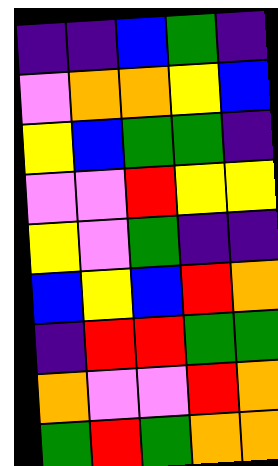[["indigo", "indigo", "blue", "green", "indigo"], ["violet", "orange", "orange", "yellow", "blue"], ["yellow", "blue", "green", "green", "indigo"], ["violet", "violet", "red", "yellow", "yellow"], ["yellow", "violet", "green", "indigo", "indigo"], ["blue", "yellow", "blue", "red", "orange"], ["indigo", "red", "red", "green", "green"], ["orange", "violet", "violet", "red", "orange"], ["green", "red", "green", "orange", "orange"]]